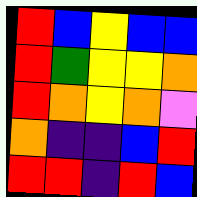[["red", "blue", "yellow", "blue", "blue"], ["red", "green", "yellow", "yellow", "orange"], ["red", "orange", "yellow", "orange", "violet"], ["orange", "indigo", "indigo", "blue", "red"], ["red", "red", "indigo", "red", "blue"]]